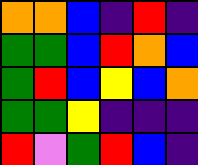[["orange", "orange", "blue", "indigo", "red", "indigo"], ["green", "green", "blue", "red", "orange", "blue"], ["green", "red", "blue", "yellow", "blue", "orange"], ["green", "green", "yellow", "indigo", "indigo", "indigo"], ["red", "violet", "green", "red", "blue", "indigo"]]